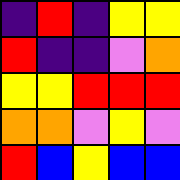[["indigo", "red", "indigo", "yellow", "yellow"], ["red", "indigo", "indigo", "violet", "orange"], ["yellow", "yellow", "red", "red", "red"], ["orange", "orange", "violet", "yellow", "violet"], ["red", "blue", "yellow", "blue", "blue"]]